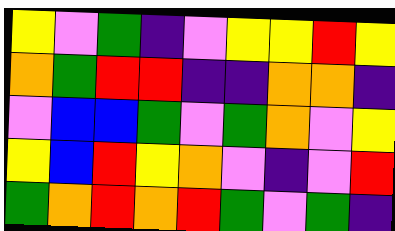[["yellow", "violet", "green", "indigo", "violet", "yellow", "yellow", "red", "yellow"], ["orange", "green", "red", "red", "indigo", "indigo", "orange", "orange", "indigo"], ["violet", "blue", "blue", "green", "violet", "green", "orange", "violet", "yellow"], ["yellow", "blue", "red", "yellow", "orange", "violet", "indigo", "violet", "red"], ["green", "orange", "red", "orange", "red", "green", "violet", "green", "indigo"]]